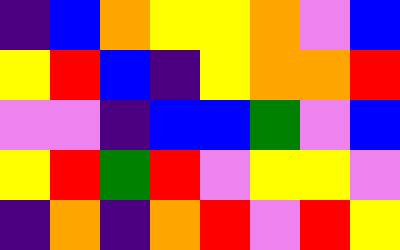[["indigo", "blue", "orange", "yellow", "yellow", "orange", "violet", "blue"], ["yellow", "red", "blue", "indigo", "yellow", "orange", "orange", "red"], ["violet", "violet", "indigo", "blue", "blue", "green", "violet", "blue"], ["yellow", "red", "green", "red", "violet", "yellow", "yellow", "violet"], ["indigo", "orange", "indigo", "orange", "red", "violet", "red", "yellow"]]